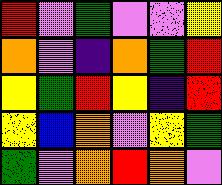[["red", "violet", "green", "violet", "violet", "yellow"], ["orange", "violet", "indigo", "orange", "green", "red"], ["yellow", "green", "red", "yellow", "indigo", "red"], ["yellow", "blue", "orange", "violet", "yellow", "green"], ["green", "violet", "orange", "red", "orange", "violet"]]